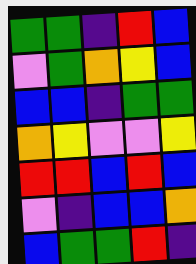[["green", "green", "indigo", "red", "blue"], ["violet", "green", "orange", "yellow", "blue"], ["blue", "blue", "indigo", "green", "green"], ["orange", "yellow", "violet", "violet", "yellow"], ["red", "red", "blue", "red", "blue"], ["violet", "indigo", "blue", "blue", "orange"], ["blue", "green", "green", "red", "indigo"]]